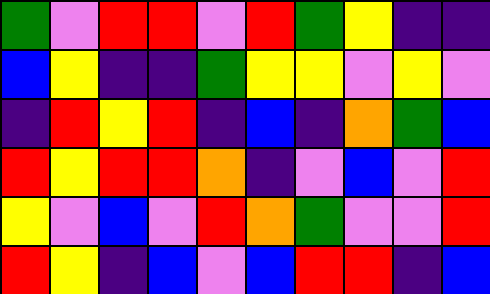[["green", "violet", "red", "red", "violet", "red", "green", "yellow", "indigo", "indigo"], ["blue", "yellow", "indigo", "indigo", "green", "yellow", "yellow", "violet", "yellow", "violet"], ["indigo", "red", "yellow", "red", "indigo", "blue", "indigo", "orange", "green", "blue"], ["red", "yellow", "red", "red", "orange", "indigo", "violet", "blue", "violet", "red"], ["yellow", "violet", "blue", "violet", "red", "orange", "green", "violet", "violet", "red"], ["red", "yellow", "indigo", "blue", "violet", "blue", "red", "red", "indigo", "blue"]]